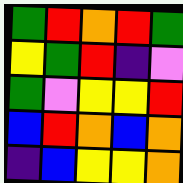[["green", "red", "orange", "red", "green"], ["yellow", "green", "red", "indigo", "violet"], ["green", "violet", "yellow", "yellow", "red"], ["blue", "red", "orange", "blue", "orange"], ["indigo", "blue", "yellow", "yellow", "orange"]]